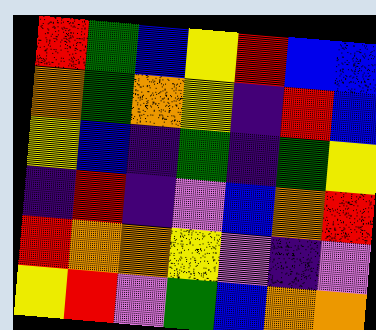[["red", "green", "blue", "yellow", "red", "blue", "blue"], ["orange", "green", "orange", "yellow", "indigo", "red", "blue"], ["yellow", "blue", "indigo", "green", "indigo", "green", "yellow"], ["indigo", "red", "indigo", "violet", "blue", "orange", "red"], ["red", "orange", "orange", "yellow", "violet", "indigo", "violet"], ["yellow", "red", "violet", "green", "blue", "orange", "orange"]]